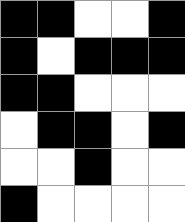[["black", "black", "white", "white", "black"], ["black", "white", "black", "black", "black"], ["black", "black", "white", "white", "white"], ["white", "black", "black", "white", "black"], ["white", "white", "black", "white", "white"], ["black", "white", "white", "white", "white"]]